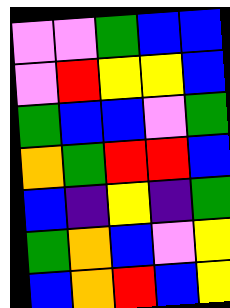[["violet", "violet", "green", "blue", "blue"], ["violet", "red", "yellow", "yellow", "blue"], ["green", "blue", "blue", "violet", "green"], ["orange", "green", "red", "red", "blue"], ["blue", "indigo", "yellow", "indigo", "green"], ["green", "orange", "blue", "violet", "yellow"], ["blue", "orange", "red", "blue", "yellow"]]